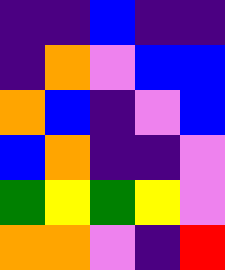[["indigo", "indigo", "blue", "indigo", "indigo"], ["indigo", "orange", "violet", "blue", "blue"], ["orange", "blue", "indigo", "violet", "blue"], ["blue", "orange", "indigo", "indigo", "violet"], ["green", "yellow", "green", "yellow", "violet"], ["orange", "orange", "violet", "indigo", "red"]]